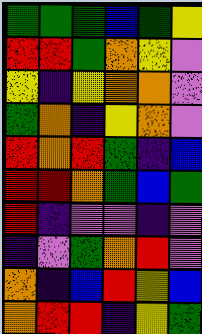[["green", "green", "green", "blue", "green", "yellow"], ["red", "red", "green", "orange", "yellow", "violet"], ["yellow", "indigo", "yellow", "orange", "orange", "violet"], ["green", "orange", "indigo", "yellow", "orange", "violet"], ["red", "orange", "red", "green", "indigo", "blue"], ["red", "red", "orange", "green", "blue", "green"], ["red", "indigo", "violet", "violet", "indigo", "violet"], ["indigo", "violet", "green", "orange", "red", "violet"], ["orange", "indigo", "blue", "red", "yellow", "blue"], ["orange", "red", "red", "indigo", "yellow", "green"]]